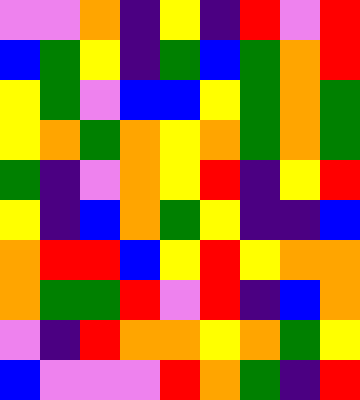[["violet", "violet", "orange", "indigo", "yellow", "indigo", "red", "violet", "red"], ["blue", "green", "yellow", "indigo", "green", "blue", "green", "orange", "red"], ["yellow", "green", "violet", "blue", "blue", "yellow", "green", "orange", "green"], ["yellow", "orange", "green", "orange", "yellow", "orange", "green", "orange", "green"], ["green", "indigo", "violet", "orange", "yellow", "red", "indigo", "yellow", "red"], ["yellow", "indigo", "blue", "orange", "green", "yellow", "indigo", "indigo", "blue"], ["orange", "red", "red", "blue", "yellow", "red", "yellow", "orange", "orange"], ["orange", "green", "green", "red", "violet", "red", "indigo", "blue", "orange"], ["violet", "indigo", "red", "orange", "orange", "yellow", "orange", "green", "yellow"], ["blue", "violet", "violet", "violet", "red", "orange", "green", "indigo", "red"]]